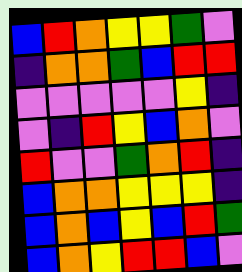[["blue", "red", "orange", "yellow", "yellow", "green", "violet"], ["indigo", "orange", "orange", "green", "blue", "red", "red"], ["violet", "violet", "violet", "violet", "violet", "yellow", "indigo"], ["violet", "indigo", "red", "yellow", "blue", "orange", "violet"], ["red", "violet", "violet", "green", "orange", "red", "indigo"], ["blue", "orange", "orange", "yellow", "yellow", "yellow", "indigo"], ["blue", "orange", "blue", "yellow", "blue", "red", "green"], ["blue", "orange", "yellow", "red", "red", "blue", "violet"]]